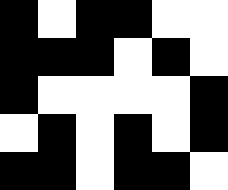[["black", "white", "black", "black", "white", "white"], ["black", "black", "black", "white", "black", "white"], ["black", "white", "white", "white", "white", "black"], ["white", "black", "white", "black", "white", "black"], ["black", "black", "white", "black", "black", "white"]]